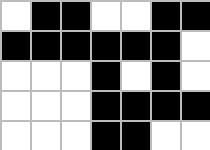[["white", "black", "black", "white", "white", "black", "black"], ["black", "black", "black", "black", "black", "black", "white"], ["white", "white", "white", "black", "white", "black", "white"], ["white", "white", "white", "black", "black", "black", "black"], ["white", "white", "white", "black", "black", "white", "white"]]